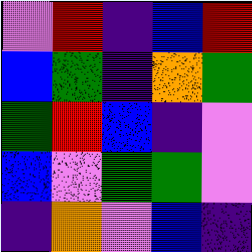[["violet", "red", "indigo", "blue", "red"], ["blue", "green", "indigo", "orange", "green"], ["green", "red", "blue", "indigo", "violet"], ["blue", "violet", "green", "green", "violet"], ["indigo", "orange", "violet", "blue", "indigo"]]